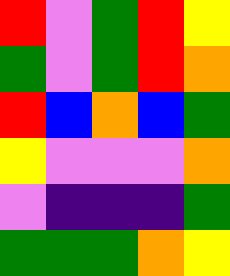[["red", "violet", "green", "red", "yellow"], ["green", "violet", "green", "red", "orange"], ["red", "blue", "orange", "blue", "green"], ["yellow", "violet", "violet", "violet", "orange"], ["violet", "indigo", "indigo", "indigo", "green"], ["green", "green", "green", "orange", "yellow"]]